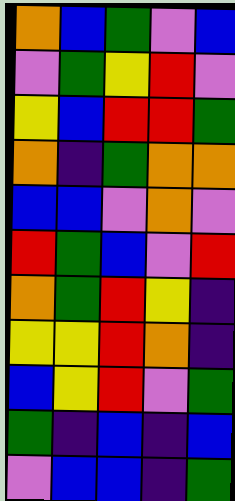[["orange", "blue", "green", "violet", "blue"], ["violet", "green", "yellow", "red", "violet"], ["yellow", "blue", "red", "red", "green"], ["orange", "indigo", "green", "orange", "orange"], ["blue", "blue", "violet", "orange", "violet"], ["red", "green", "blue", "violet", "red"], ["orange", "green", "red", "yellow", "indigo"], ["yellow", "yellow", "red", "orange", "indigo"], ["blue", "yellow", "red", "violet", "green"], ["green", "indigo", "blue", "indigo", "blue"], ["violet", "blue", "blue", "indigo", "green"]]